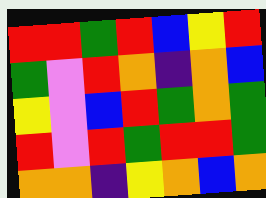[["red", "red", "green", "red", "blue", "yellow", "red"], ["green", "violet", "red", "orange", "indigo", "orange", "blue"], ["yellow", "violet", "blue", "red", "green", "orange", "green"], ["red", "violet", "red", "green", "red", "red", "green"], ["orange", "orange", "indigo", "yellow", "orange", "blue", "orange"]]